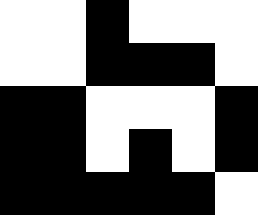[["white", "white", "black", "white", "white", "white"], ["white", "white", "black", "black", "black", "white"], ["black", "black", "white", "white", "white", "black"], ["black", "black", "white", "black", "white", "black"], ["black", "black", "black", "black", "black", "white"]]